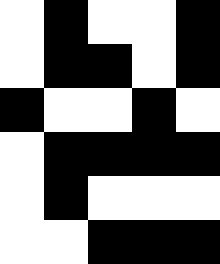[["white", "black", "white", "white", "black"], ["white", "black", "black", "white", "black"], ["black", "white", "white", "black", "white"], ["white", "black", "black", "black", "black"], ["white", "black", "white", "white", "white"], ["white", "white", "black", "black", "black"]]